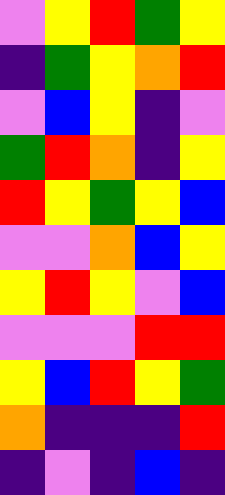[["violet", "yellow", "red", "green", "yellow"], ["indigo", "green", "yellow", "orange", "red"], ["violet", "blue", "yellow", "indigo", "violet"], ["green", "red", "orange", "indigo", "yellow"], ["red", "yellow", "green", "yellow", "blue"], ["violet", "violet", "orange", "blue", "yellow"], ["yellow", "red", "yellow", "violet", "blue"], ["violet", "violet", "violet", "red", "red"], ["yellow", "blue", "red", "yellow", "green"], ["orange", "indigo", "indigo", "indigo", "red"], ["indigo", "violet", "indigo", "blue", "indigo"]]